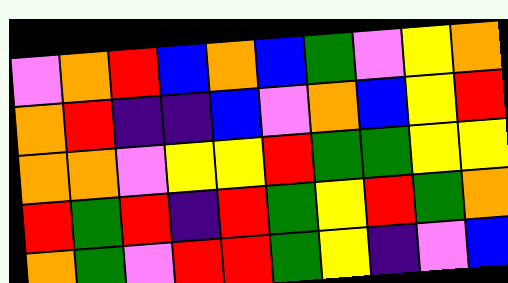[["violet", "orange", "red", "blue", "orange", "blue", "green", "violet", "yellow", "orange"], ["orange", "red", "indigo", "indigo", "blue", "violet", "orange", "blue", "yellow", "red"], ["orange", "orange", "violet", "yellow", "yellow", "red", "green", "green", "yellow", "yellow"], ["red", "green", "red", "indigo", "red", "green", "yellow", "red", "green", "orange"], ["orange", "green", "violet", "red", "red", "green", "yellow", "indigo", "violet", "blue"]]